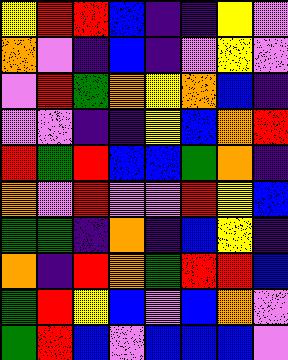[["yellow", "red", "red", "blue", "indigo", "indigo", "yellow", "violet"], ["orange", "violet", "indigo", "blue", "indigo", "violet", "yellow", "violet"], ["violet", "red", "green", "orange", "yellow", "orange", "blue", "indigo"], ["violet", "violet", "indigo", "indigo", "yellow", "blue", "orange", "red"], ["red", "green", "red", "blue", "blue", "green", "orange", "indigo"], ["orange", "violet", "red", "violet", "violet", "red", "yellow", "blue"], ["green", "green", "indigo", "orange", "indigo", "blue", "yellow", "indigo"], ["orange", "indigo", "red", "orange", "green", "red", "red", "blue"], ["green", "red", "yellow", "blue", "violet", "blue", "orange", "violet"], ["green", "red", "blue", "violet", "blue", "blue", "blue", "violet"]]